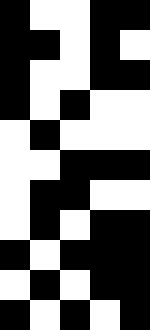[["black", "white", "white", "black", "black"], ["black", "black", "white", "black", "white"], ["black", "white", "white", "black", "black"], ["black", "white", "black", "white", "white"], ["white", "black", "white", "white", "white"], ["white", "white", "black", "black", "black"], ["white", "black", "black", "white", "white"], ["white", "black", "white", "black", "black"], ["black", "white", "black", "black", "black"], ["white", "black", "white", "black", "black"], ["black", "white", "black", "white", "black"]]